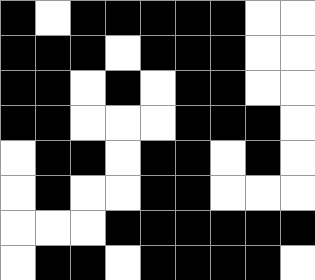[["black", "white", "black", "black", "black", "black", "black", "white", "white"], ["black", "black", "black", "white", "black", "black", "black", "white", "white"], ["black", "black", "white", "black", "white", "black", "black", "white", "white"], ["black", "black", "white", "white", "white", "black", "black", "black", "white"], ["white", "black", "black", "white", "black", "black", "white", "black", "white"], ["white", "black", "white", "white", "black", "black", "white", "white", "white"], ["white", "white", "white", "black", "black", "black", "black", "black", "black"], ["white", "black", "black", "white", "black", "black", "black", "black", "white"]]